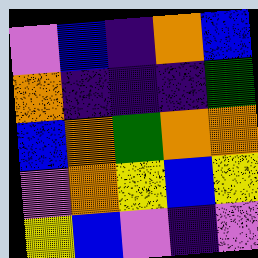[["violet", "blue", "indigo", "orange", "blue"], ["orange", "indigo", "indigo", "indigo", "green"], ["blue", "orange", "green", "orange", "orange"], ["violet", "orange", "yellow", "blue", "yellow"], ["yellow", "blue", "violet", "indigo", "violet"]]